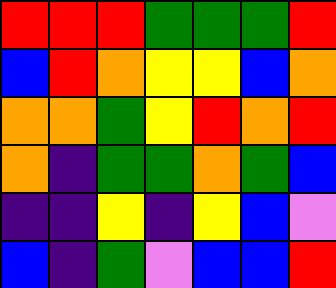[["red", "red", "red", "green", "green", "green", "red"], ["blue", "red", "orange", "yellow", "yellow", "blue", "orange"], ["orange", "orange", "green", "yellow", "red", "orange", "red"], ["orange", "indigo", "green", "green", "orange", "green", "blue"], ["indigo", "indigo", "yellow", "indigo", "yellow", "blue", "violet"], ["blue", "indigo", "green", "violet", "blue", "blue", "red"]]